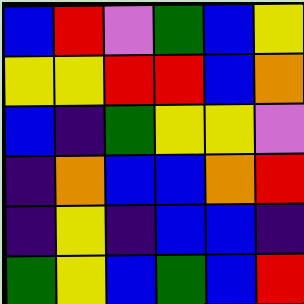[["blue", "red", "violet", "green", "blue", "yellow"], ["yellow", "yellow", "red", "red", "blue", "orange"], ["blue", "indigo", "green", "yellow", "yellow", "violet"], ["indigo", "orange", "blue", "blue", "orange", "red"], ["indigo", "yellow", "indigo", "blue", "blue", "indigo"], ["green", "yellow", "blue", "green", "blue", "red"]]